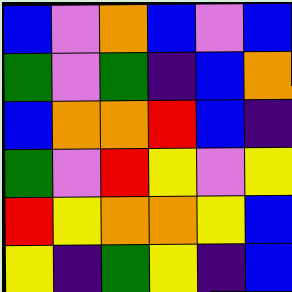[["blue", "violet", "orange", "blue", "violet", "blue"], ["green", "violet", "green", "indigo", "blue", "orange"], ["blue", "orange", "orange", "red", "blue", "indigo"], ["green", "violet", "red", "yellow", "violet", "yellow"], ["red", "yellow", "orange", "orange", "yellow", "blue"], ["yellow", "indigo", "green", "yellow", "indigo", "blue"]]